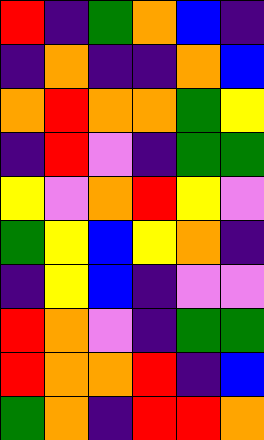[["red", "indigo", "green", "orange", "blue", "indigo"], ["indigo", "orange", "indigo", "indigo", "orange", "blue"], ["orange", "red", "orange", "orange", "green", "yellow"], ["indigo", "red", "violet", "indigo", "green", "green"], ["yellow", "violet", "orange", "red", "yellow", "violet"], ["green", "yellow", "blue", "yellow", "orange", "indigo"], ["indigo", "yellow", "blue", "indigo", "violet", "violet"], ["red", "orange", "violet", "indigo", "green", "green"], ["red", "orange", "orange", "red", "indigo", "blue"], ["green", "orange", "indigo", "red", "red", "orange"]]